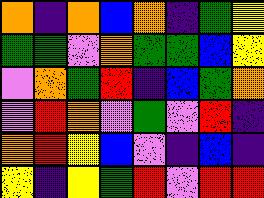[["orange", "indigo", "orange", "blue", "orange", "indigo", "green", "yellow"], ["green", "green", "violet", "orange", "green", "green", "blue", "yellow"], ["violet", "orange", "green", "red", "indigo", "blue", "green", "orange"], ["violet", "red", "orange", "violet", "green", "violet", "red", "indigo"], ["orange", "red", "yellow", "blue", "violet", "indigo", "blue", "indigo"], ["yellow", "indigo", "yellow", "green", "red", "violet", "red", "red"]]